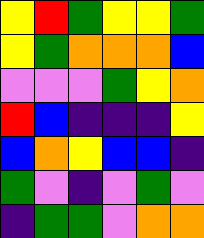[["yellow", "red", "green", "yellow", "yellow", "green"], ["yellow", "green", "orange", "orange", "orange", "blue"], ["violet", "violet", "violet", "green", "yellow", "orange"], ["red", "blue", "indigo", "indigo", "indigo", "yellow"], ["blue", "orange", "yellow", "blue", "blue", "indigo"], ["green", "violet", "indigo", "violet", "green", "violet"], ["indigo", "green", "green", "violet", "orange", "orange"]]